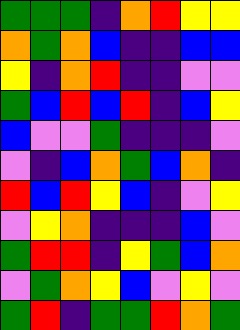[["green", "green", "green", "indigo", "orange", "red", "yellow", "yellow"], ["orange", "green", "orange", "blue", "indigo", "indigo", "blue", "blue"], ["yellow", "indigo", "orange", "red", "indigo", "indigo", "violet", "violet"], ["green", "blue", "red", "blue", "red", "indigo", "blue", "yellow"], ["blue", "violet", "violet", "green", "indigo", "indigo", "indigo", "violet"], ["violet", "indigo", "blue", "orange", "green", "blue", "orange", "indigo"], ["red", "blue", "red", "yellow", "blue", "indigo", "violet", "yellow"], ["violet", "yellow", "orange", "indigo", "indigo", "indigo", "blue", "violet"], ["green", "red", "red", "indigo", "yellow", "green", "blue", "orange"], ["violet", "green", "orange", "yellow", "blue", "violet", "yellow", "violet"], ["green", "red", "indigo", "green", "green", "red", "orange", "green"]]